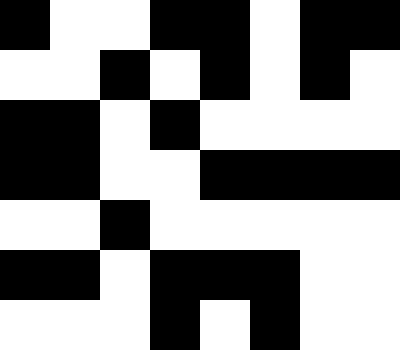[["black", "white", "white", "black", "black", "white", "black", "black"], ["white", "white", "black", "white", "black", "white", "black", "white"], ["black", "black", "white", "black", "white", "white", "white", "white"], ["black", "black", "white", "white", "black", "black", "black", "black"], ["white", "white", "black", "white", "white", "white", "white", "white"], ["black", "black", "white", "black", "black", "black", "white", "white"], ["white", "white", "white", "black", "white", "black", "white", "white"]]